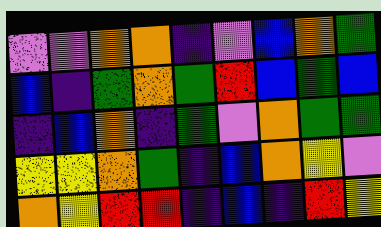[["violet", "violet", "orange", "orange", "indigo", "violet", "blue", "orange", "green"], ["blue", "indigo", "green", "orange", "green", "red", "blue", "green", "blue"], ["indigo", "blue", "orange", "indigo", "green", "violet", "orange", "green", "green"], ["yellow", "yellow", "orange", "green", "indigo", "blue", "orange", "yellow", "violet"], ["orange", "yellow", "red", "red", "indigo", "blue", "indigo", "red", "yellow"]]